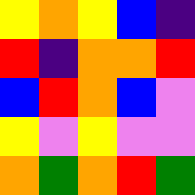[["yellow", "orange", "yellow", "blue", "indigo"], ["red", "indigo", "orange", "orange", "red"], ["blue", "red", "orange", "blue", "violet"], ["yellow", "violet", "yellow", "violet", "violet"], ["orange", "green", "orange", "red", "green"]]